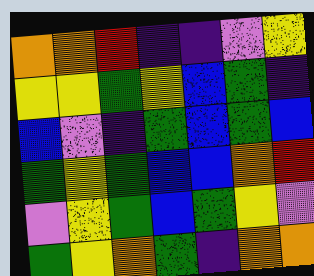[["orange", "orange", "red", "indigo", "indigo", "violet", "yellow"], ["yellow", "yellow", "green", "yellow", "blue", "green", "indigo"], ["blue", "violet", "indigo", "green", "blue", "green", "blue"], ["green", "yellow", "green", "blue", "blue", "orange", "red"], ["violet", "yellow", "green", "blue", "green", "yellow", "violet"], ["green", "yellow", "orange", "green", "indigo", "orange", "orange"]]